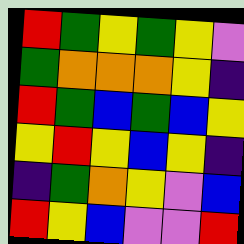[["red", "green", "yellow", "green", "yellow", "violet"], ["green", "orange", "orange", "orange", "yellow", "indigo"], ["red", "green", "blue", "green", "blue", "yellow"], ["yellow", "red", "yellow", "blue", "yellow", "indigo"], ["indigo", "green", "orange", "yellow", "violet", "blue"], ["red", "yellow", "blue", "violet", "violet", "red"]]